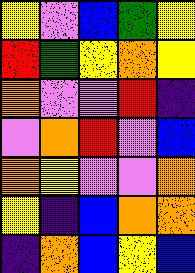[["yellow", "violet", "blue", "green", "yellow"], ["red", "green", "yellow", "orange", "yellow"], ["orange", "violet", "violet", "red", "indigo"], ["violet", "orange", "red", "violet", "blue"], ["orange", "yellow", "violet", "violet", "orange"], ["yellow", "indigo", "blue", "orange", "orange"], ["indigo", "orange", "blue", "yellow", "blue"]]